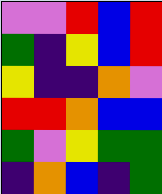[["violet", "violet", "red", "blue", "red"], ["green", "indigo", "yellow", "blue", "red"], ["yellow", "indigo", "indigo", "orange", "violet"], ["red", "red", "orange", "blue", "blue"], ["green", "violet", "yellow", "green", "green"], ["indigo", "orange", "blue", "indigo", "green"]]